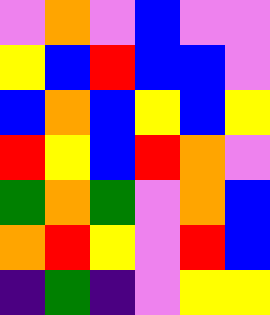[["violet", "orange", "violet", "blue", "violet", "violet"], ["yellow", "blue", "red", "blue", "blue", "violet"], ["blue", "orange", "blue", "yellow", "blue", "yellow"], ["red", "yellow", "blue", "red", "orange", "violet"], ["green", "orange", "green", "violet", "orange", "blue"], ["orange", "red", "yellow", "violet", "red", "blue"], ["indigo", "green", "indigo", "violet", "yellow", "yellow"]]